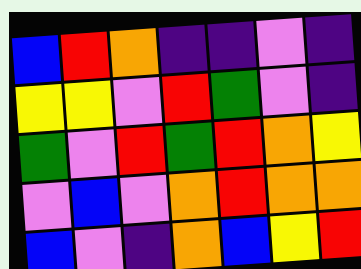[["blue", "red", "orange", "indigo", "indigo", "violet", "indigo"], ["yellow", "yellow", "violet", "red", "green", "violet", "indigo"], ["green", "violet", "red", "green", "red", "orange", "yellow"], ["violet", "blue", "violet", "orange", "red", "orange", "orange"], ["blue", "violet", "indigo", "orange", "blue", "yellow", "red"]]